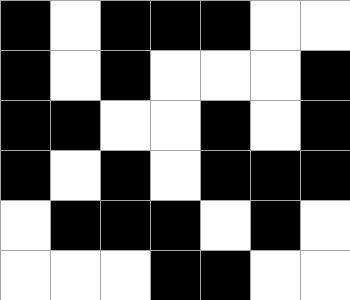[["black", "white", "black", "black", "black", "white", "white"], ["black", "white", "black", "white", "white", "white", "black"], ["black", "black", "white", "white", "black", "white", "black"], ["black", "white", "black", "white", "black", "black", "black"], ["white", "black", "black", "black", "white", "black", "white"], ["white", "white", "white", "black", "black", "white", "white"]]